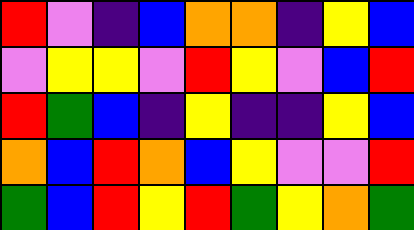[["red", "violet", "indigo", "blue", "orange", "orange", "indigo", "yellow", "blue"], ["violet", "yellow", "yellow", "violet", "red", "yellow", "violet", "blue", "red"], ["red", "green", "blue", "indigo", "yellow", "indigo", "indigo", "yellow", "blue"], ["orange", "blue", "red", "orange", "blue", "yellow", "violet", "violet", "red"], ["green", "blue", "red", "yellow", "red", "green", "yellow", "orange", "green"]]